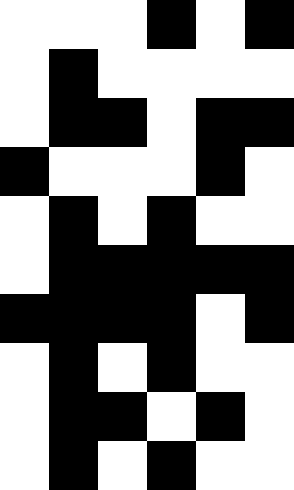[["white", "white", "white", "black", "white", "black"], ["white", "black", "white", "white", "white", "white"], ["white", "black", "black", "white", "black", "black"], ["black", "white", "white", "white", "black", "white"], ["white", "black", "white", "black", "white", "white"], ["white", "black", "black", "black", "black", "black"], ["black", "black", "black", "black", "white", "black"], ["white", "black", "white", "black", "white", "white"], ["white", "black", "black", "white", "black", "white"], ["white", "black", "white", "black", "white", "white"]]